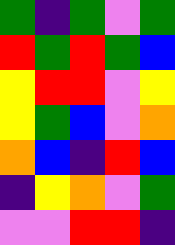[["green", "indigo", "green", "violet", "green"], ["red", "green", "red", "green", "blue"], ["yellow", "red", "red", "violet", "yellow"], ["yellow", "green", "blue", "violet", "orange"], ["orange", "blue", "indigo", "red", "blue"], ["indigo", "yellow", "orange", "violet", "green"], ["violet", "violet", "red", "red", "indigo"]]